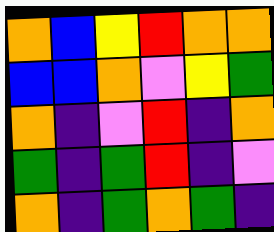[["orange", "blue", "yellow", "red", "orange", "orange"], ["blue", "blue", "orange", "violet", "yellow", "green"], ["orange", "indigo", "violet", "red", "indigo", "orange"], ["green", "indigo", "green", "red", "indigo", "violet"], ["orange", "indigo", "green", "orange", "green", "indigo"]]